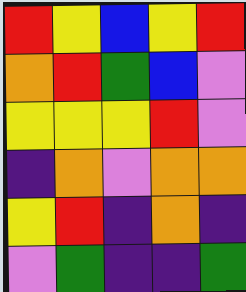[["red", "yellow", "blue", "yellow", "red"], ["orange", "red", "green", "blue", "violet"], ["yellow", "yellow", "yellow", "red", "violet"], ["indigo", "orange", "violet", "orange", "orange"], ["yellow", "red", "indigo", "orange", "indigo"], ["violet", "green", "indigo", "indigo", "green"]]